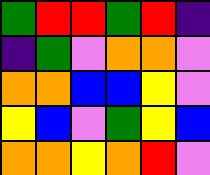[["green", "red", "red", "green", "red", "indigo"], ["indigo", "green", "violet", "orange", "orange", "violet"], ["orange", "orange", "blue", "blue", "yellow", "violet"], ["yellow", "blue", "violet", "green", "yellow", "blue"], ["orange", "orange", "yellow", "orange", "red", "violet"]]